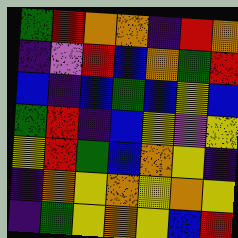[["green", "red", "orange", "orange", "indigo", "red", "orange"], ["indigo", "violet", "red", "blue", "orange", "green", "red"], ["blue", "indigo", "blue", "green", "blue", "yellow", "blue"], ["green", "red", "indigo", "blue", "yellow", "violet", "yellow"], ["yellow", "red", "green", "blue", "orange", "yellow", "indigo"], ["indigo", "orange", "yellow", "orange", "yellow", "orange", "yellow"], ["indigo", "green", "yellow", "orange", "yellow", "blue", "red"]]